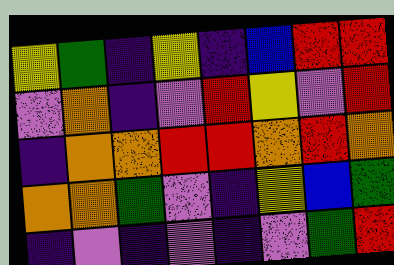[["yellow", "green", "indigo", "yellow", "indigo", "blue", "red", "red"], ["violet", "orange", "indigo", "violet", "red", "yellow", "violet", "red"], ["indigo", "orange", "orange", "red", "red", "orange", "red", "orange"], ["orange", "orange", "green", "violet", "indigo", "yellow", "blue", "green"], ["indigo", "violet", "indigo", "violet", "indigo", "violet", "green", "red"]]